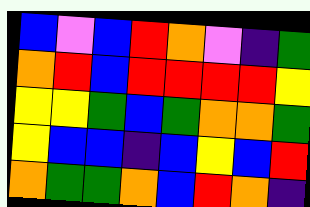[["blue", "violet", "blue", "red", "orange", "violet", "indigo", "green"], ["orange", "red", "blue", "red", "red", "red", "red", "yellow"], ["yellow", "yellow", "green", "blue", "green", "orange", "orange", "green"], ["yellow", "blue", "blue", "indigo", "blue", "yellow", "blue", "red"], ["orange", "green", "green", "orange", "blue", "red", "orange", "indigo"]]